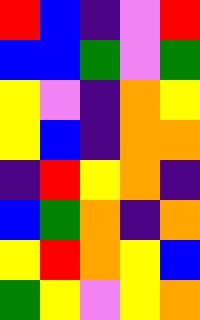[["red", "blue", "indigo", "violet", "red"], ["blue", "blue", "green", "violet", "green"], ["yellow", "violet", "indigo", "orange", "yellow"], ["yellow", "blue", "indigo", "orange", "orange"], ["indigo", "red", "yellow", "orange", "indigo"], ["blue", "green", "orange", "indigo", "orange"], ["yellow", "red", "orange", "yellow", "blue"], ["green", "yellow", "violet", "yellow", "orange"]]